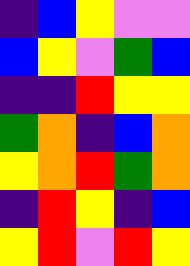[["indigo", "blue", "yellow", "violet", "violet"], ["blue", "yellow", "violet", "green", "blue"], ["indigo", "indigo", "red", "yellow", "yellow"], ["green", "orange", "indigo", "blue", "orange"], ["yellow", "orange", "red", "green", "orange"], ["indigo", "red", "yellow", "indigo", "blue"], ["yellow", "red", "violet", "red", "yellow"]]